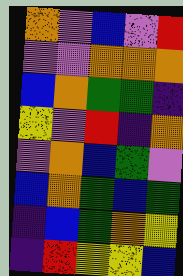[["orange", "violet", "blue", "violet", "red"], ["violet", "violet", "orange", "orange", "orange"], ["blue", "orange", "green", "green", "indigo"], ["yellow", "violet", "red", "indigo", "orange"], ["violet", "orange", "blue", "green", "violet"], ["blue", "orange", "green", "blue", "green"], ["indigo", "blue", "green", "orange", "yellow"], ["indigo", "red", "yellow", "yellow", "blue"]]